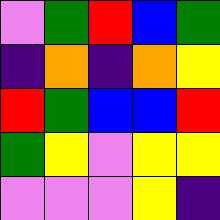[["violet", "green", "red", "blue", "green"], ["indigo", "orange", "indigo", "orange", "yellow"], ["red", "green", "blue", "blue", "red"], ["green", "yellow", "violet", "yellow", "yellow"], ["violet", "violet", "violet", "yellow", "indigo"]]